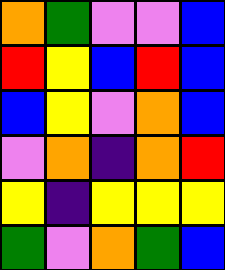[["orange", "green", "violet", "violet", "blue"], ["red", "yellow", "blue", "red", "blue"], ["blue", "yellow", "violet", "orange", "blue"], ["violet", "orange", "indigo", "orange", "red"], ["yellow", "indigo", "yellow", "yellow", "yellow"], ["green", "violet", "orange", "green", "blue"]]